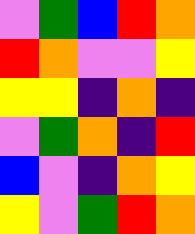[["violet", "green", "blue", "red", "orange"], ["red", "orange", "violet", "violet", "yellow"], ["yellow", "yellow", "indigo", "orange", "indigo"], ["violet", "green", "orange", "indigo", "red"], ["blue", "violet", "indigo", "orange", "yellow"], ["yellow", "violet", "green", "red", "orange"]]